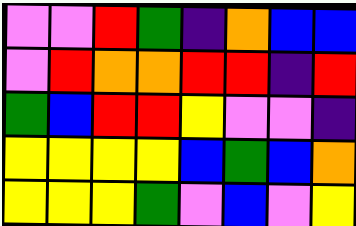[["violet", "violet", "red", "green", "indigo", "orange", "blue", "blue"], ["violet", "red", "orange", "orange", "red", "red", "indigo", "red"], ["green", "blue", "red", "red", "yellow", "violet", "violet", "indigo"], ["yellow", "yellow", "yellow", "yellow", "blue", "green", "blue", "orange"], ["yellow", "yellow", "yellow", "green", "violet", "blue", "violet", "yellow"]]